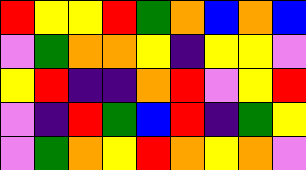[["red", "yellow", "yellow", "red", "green", "orange", "blue", "orange", "blue"], ["violet", "green", "orange", "orange", "yellow", "indigo", "yellow", "yellow", "violet"], ["yellow", "red", "indigo", "indigo", "orange", "red", "violet", "yellow", "red"], ["violet", "indigo", "red", "green", "blue", "red", "indigo", "green", "yellow"], ["violet", "green", "orange", "yellow", "red", "orange", "yellow", "orange", "violet"]]